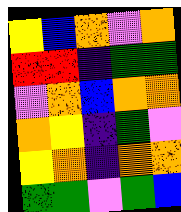[["yellow", "blue", "orange", "violet", "orange"], ["red", "red", "indigo", "green", "green"], ["violet", "orange", "blue", "orange", "orange"], ["orange", "yellow", "indigo", "green", "violet"], ["yellow", "orange", "indigo", "orange", "orange"], ["green", "green", "violet", "green", "blue"]]